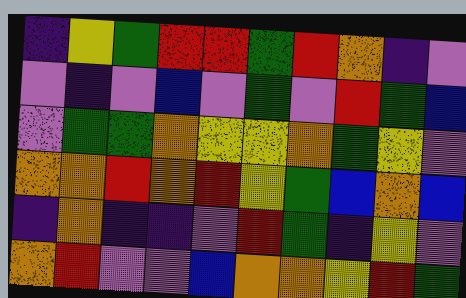[["indigo", "yellow", "green", "red", "red", "green", "red", "orange", "indigo", "violet"], ["violet", "indigo", "violet", "blue", "violet", "green", "violet", "red", "green", "blue"], ["violet", "green", "green", "orange", "yellow", "yellow", "orange", "green", "yellow", "violet"], ["orange", "orange", "red", "orange", "red", "yellow", "green", "blue", "orange", "blue"], ["indigo", "orange", "indigo", "indigo", "violet", "red", "green", "indigo", "yellow", "violet"], ["orange", "red", "violet", "violet", "blue", "orange", "orange", "yellow", "red", "green"]]